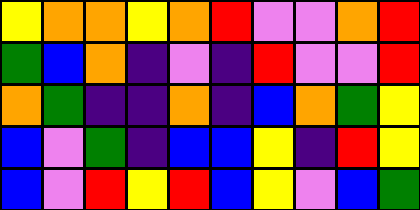[["yellow", "orange", "orange", "yellow", "orange", "red", "violet", "violet", "orange", "red"], ["green", "blue", "orange", "indigo", "violet", "indigo", "red", "violet", "violet", "red"], ["orange", "green", "indigo", "indigo", "orange", "indigo", "blue", "orange", "green", "yellow"], ["blue", "violet", "green", "indigo", "blue", "blue", "yellow", "indigo", "red", "yellow"], ["blue", "violet", "red", "yellow", "red", "blue", "yellow", "violet", "blue", "green"]]